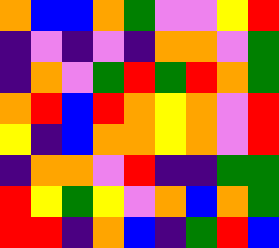[["orange", "blue", "blue", "orange", "green", "violet", "violet", "yellow", "red"], ["indigo", "violet", "indigo", "violet", "indigo", "orange", "orange", "violet", "green"], ["indigo", "orange", "violet", "green", "red", "green", "red", "orange", "green"], ["orange", "red", "blue", "red", "orange", "yellow", "orange", "violet", "red"], ["yellow", "indigo", "blue", "orange", "orange", "yellow", "orange", "violet", "red"], ["indigo", "orange", "orange", "violet", "red", "indigo", "indigo", "green", "green"], ["red", "yellow", "green", "yellow", "violet", "orange", "blue", "orange", "green"], ["red", "red", "indigo", "orange", "blue", "indigo", "green", "red", "blue"]]